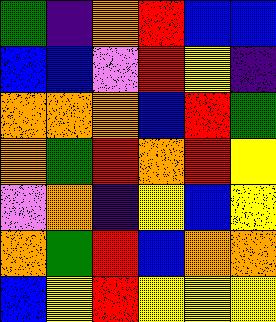[["green", "indigo", "orange", "red", "blue", "blue"], ["blue", "blue", "violet", "red", "yellow", "indigo"], ["orange", "orange", "orange", "blue", "red", "green"], ["orange", "green", "red", "orange", "red", "yellow"], ["violet", "orange", "indigo", "yellow", "blue", "yellow"], ["orange", "green", "red", "blue", "orange", "orange"], ["blue", "yellow", "red", "yellow", "yellow", "yellow"]]